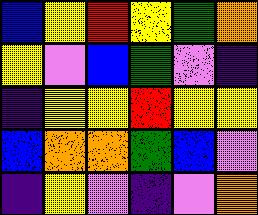[["blue", "yellow", "red", "yellow", "green", "orange"], ["yellow", "violet", "blue", "green", "violet", "indigo"], ["indigo", "yellow", "yellow", "red", "yellow", "yellow"], ["blue", "orange", "orange", "green", "blue", "violet"], ["indigo", "yellow", "violet", "indigo", "violet", "orange"]]